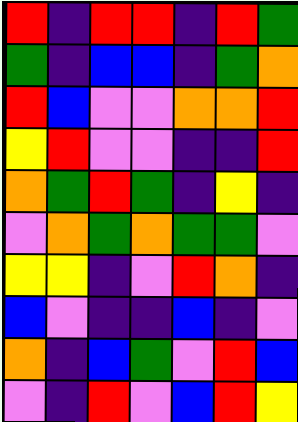[["red", "indigo", "red", "red", "indigo", "red", "green"], ["green", "indigo", "blue", "blue", "indigo", "green", "orange"], ["red", "blue", "violet", "violet", "orange", "orange", "red"], ["yellow", "red", "violet", "violet", "indigo", "indigo", "red"], ["orange", "green", "red", "green", "indigo", "yellow", "indigo"], ["violet", "orange", "green", "orange", "green", "green", "violet"], ["yellow", "yellow", "indigo", "violet", "red", "orange", "indigo"], ["blue", "violet", "indigo", "indigo", "blue", "indigo", "violet"], ["orange", "indigo", "blue", "green", "violet", "red", "blue"], ["violet", "indigo", "red", "violet", "blue", "red", "yellow"]]